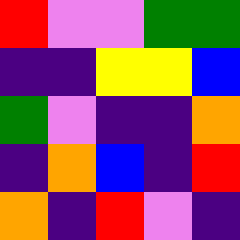[["red", "violet", "violet", "green", "green"], ["indigo", "indigo", "yellow", "yellow", "blue"], ["green", "violet", "indigo", "indigo", "orange"], ["indigo", "orange", "blue", "indigo", "red"], ["orange", "indigo", "red", "violet", "indigo"]]